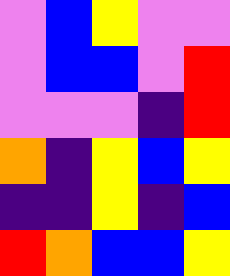[["violet", "blue", "yellow", "violet", "violet"], ["violet", "blue", "blue", "violet", "red"], ["violet", "violet", "violet", "indigo", "red"], ["orange", "indigo", "yellow", "blue", "yellow"], ["indigo", "indigo", "yellow", "indigo", "blue"], ["red", "orange", "blue", "blue", "yellow"]]